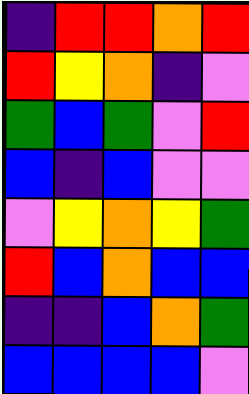[["indigo", "red", "red", "orange", "red"], ["red", "yellow", "orange", "indigo", "violet"], ["green", "blue", "green", "violet", "red"], ["blue", "indigo", "blue", "violet", "violet"], ["violet", "yellow", "orange", "yellow", "green"], ["red", "blue", "orange", "blue", "blue"], ["indigo", "indigo", "blue", "orange", "green"], ["blue", "blue", "blue", "blue", "violet"]]